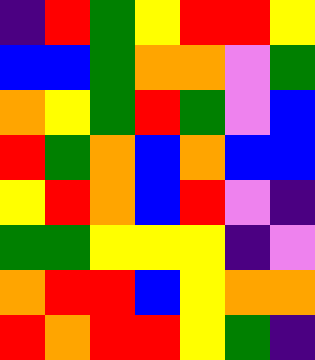[["indigo", "red", "green", "yellow", "red", "red", "yellow"], ["blue", "blue", "green", "orange", "orange", "violet", "green"], ["orange", "yellow", "green", "red", "green", "violet", "blue"], ["red", "green", "orange", "blue", "orange", "blue", "blue"], ["yellow", "red", "orange", "blue", "red", "violet", "indigo"], ["green", "green", "yellow", "yellow", "yellow", "indigo", "violet"], ["orange", "red", "red", "blue", "yellow", "orange", "orange"], ["red", "orange", "red", "red", "yellow", "green", "indigo"]]